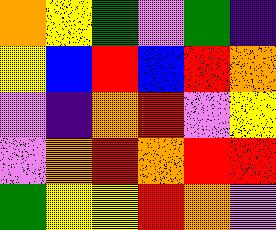[["orange", "yellow", "green", "violet", "green", "indigo"], ["yellow", "blue", "red", "blue", "red", "orange"], ["violet", "indigo", "orange", "red", "violet", "yellow"], ["violet", "orange", "red", "orange", "red", "red"], ["green", "yellow", "yellow", "red", "orange", "violet"]]